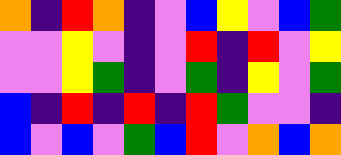[["orange", "indigo", "red", "orange", "indigo", "violet", "blue", "yellow", "violet", "blue", "green"], ["violet", "violet", "yellow", "violet", "indigo", "violet", "red", "indigo", "red", "violet", "yellow"], ["violet", "violet", "yellow", "green", "indigo", "violet", "green", "indigo", "yellow", "violet", "green"], ["blue", "indigo", "red", "indigo", "red", "indigo", "red", "green", "violet", "violet", "indigo"], ["blue", "violet", "blue", "violet", "green", "blue", "red", "violet", "orange", "blue", "orange"]]